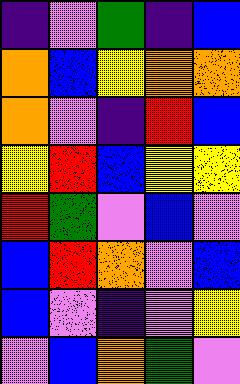[["indigo", "violet", "green", "indigo", "blue"], ["orange", "blue", "yellow", "orange", "orange"], ["orange", "violet", "indigo", "red", "blue"], ["yellow", "red", "blue", "yellow", "yellow"], ["red", "green", "violet", "blue", "violet"], ["blue", "red", "orange", "violet", "blue"], ["blue", "violet", "indigo", "violet", "yellow"], ["violet", "blue", "orange", "green", "violet"]]